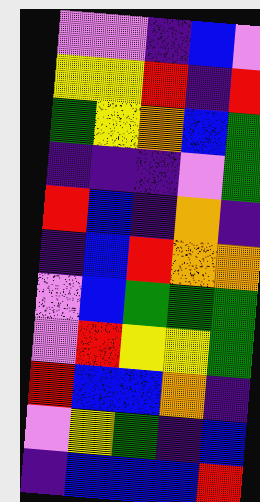[["violet", "violet", "indigo", "blue", "violet"], ["yellow", "yellow", "red", "indigo", "red"], ["green", "yellow", "orange", "blue", "green"], ["indigo", "indigo", "indigo", "violet", "green"], ["red", "blue", "indigo", "orange", "indigo"], ["indigo", "blue", "red", "orange", "orange"], ["violet", "blue", "green", "green", "green"], ["violet", "red", "yellow", "yellow", "green"], ["red", "blue", "blue", "orange", "indigo"], ["violet", "yellow", "green", "indigo", "blue"], ["indigo", "blue", "blue", "blue", "red"]]